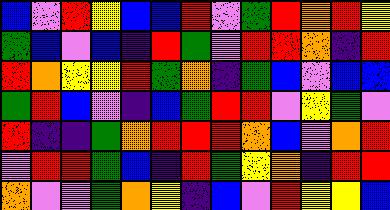[["blue", "violet", "red", "yellow", "blue", "blue", "red", "violet", "green", "red", "orange", "red", "yellow"], ["green", "blue", "violet", "blue", "indigo", "red", "green", "violet", "red", "red", "orange", "indigo", "red"], ["red", "orange", "yellow", "yellow", "red", "green", "orange", "indigo", "green", "blue", "violet", "blue", "blue"], ["green", "red", "blue", "violet", "indigo", "blue", "green", "red", "red", "violet", "yellow", "green", "violet"], ["red", "indigo", "indigo", "green", "orange", "red", "red", "red", "orange", "blue", "violet", "orange", "red"], ["violet", "red", "red", "green", "blue", "indigo", "red", "green", "yellow", "orange", "indigo", "red", "red"], ["orange", "violet", "violet", "green", "orange", "yellow", "indigo", "blue", "violet", "red", "yellow", "yellow", "blue"]]